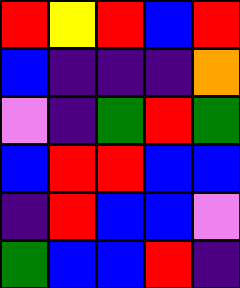[["red", "yellow", "red", "blue", "red"], ["blue", "indigo", "indigo", "indigo", "orange"], ["violet", "indigo", "green", "red", "green"], ["blue", "red", "red", "blue", "blue"], ["indigo", "red", "blue", "blue", "violet"], ["green", "blue", "blue", "red", "indigo"]]